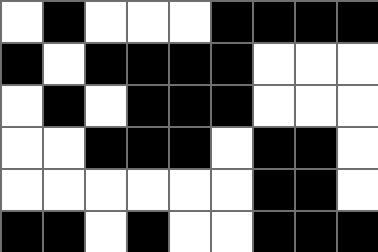[["white", "black", "white", "white", "white", "black", "black", "black", "black"], ["black", "white", "black", "black", "black", "black", "white", "white", "white"], ["white", "black", "white", "black", "black", "black", "white", "white", "white"], ["white", "white", "black", "black", "black", "white", "black", "black", "white"], ["white", "white", "white", "white", "white", "white", "black", "black", "white"], ["black", "black", "white", "black", "white", "white", "black", "black", "black"]]